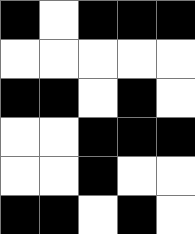[["black", "white", "black", "black", "black"], ["white", "white", "white", "white", "white"], ["black", "black", "white", "black", "white"], ["white", "white", "black", "black", "black"], ["white", "white", "black", "white", "white"], ["black", "black", "white", "black", "white"]]